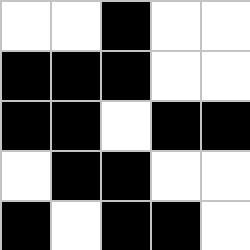[["white", "white", "black", "white", "white"], ["black", "black", "black", "white", "white"], ["black", "black", "white", "black", "black"], ["white", "black", "black", "white", "white"], ["black", "white", "black", "black", "white"]]